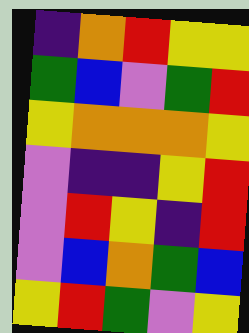[["indigo", "orange", "red", "yellow", "yellow"], ["green", "blue", "violet", "green", "red"], ["yellow", "orange", "orange", "orange", "yellow"], ["violet", "indigo", "indigo", "yellow", "red"], ["violet", "red", "yellow", "indigo", "red"], ["violet", "blue", "orange", "green", "blue"], ["yellow", "red", "green", "violet", "yellow"]]